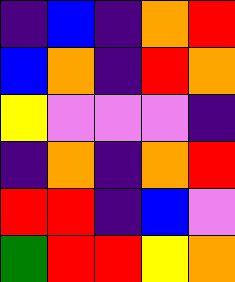[["indigo", "blue", "indigo", "orange", "red"], ["blue", "orange", "indigo", "red", "orange"], ["yellow", "violet", "violet", "violet", "indigo"], ["indigo", "orange", "indigo", "orange", "red"], ["red", "red", "indigo", "blue", "violet"], ["green", "red", "red", "yellow", "orange"]]